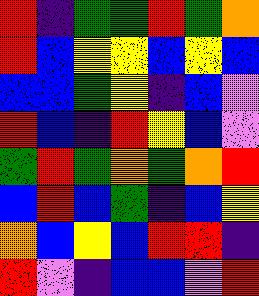[["red", "indigo", "green", "green", "red", "green", "orange"], ["red", "blue", "yellow", "yellow", "blue", "yellow", "blue"], ["blue", "blue", "green", "yellow", "indigo", "blue", "violet"], ["red", "blue", "indigo", "red", "yellow", "blue", "violet"], ["green", "red", "green", "orange", "green", "orange", "red"], ["blue", "red", "blue", "green", "indigo", "blue", "yellow"], ["orange", "blue", "yellow", "blue", "red", "red", "indigo"], ["red", "violet", "indigo", "blue", "blue", "violet", "red"]]